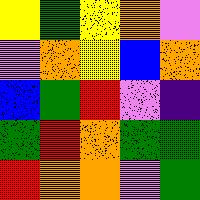[["yellow", "green", "yellow", "orange", "violet"], ["violet", "orange", "yellow", "blue", "orange"], ["blue", "green", "red", "violet", "indigo"], ["green", "red", "orange", "green", "green"], ["red", "orange", "orange", "violet", "green"]]